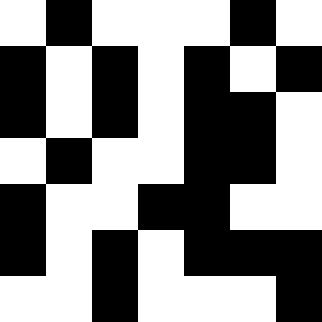[["white", "black", "white", "white", "white", "black", "white"], ["black", "white", "black", "white", "black", "white", "black"], ["black", "white", "black", "white", "black", "black", "white"], ["white", "black", "white", "white", "black", "black", "white"], ["black", "white", "white", "black", "black", "white", "white"], ["black", "white", "black", "white", "black", "black", "black"], ["white", "white", "black", "white", "white", "white", "black"]]